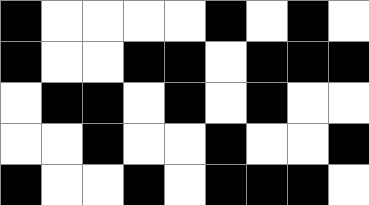[["black", "white", "white", "white", "white", "black", "white", "black", "white"], ["black", "white", "white", "black", "black", "white", "black", "black", "black"], ["white", "black", "black", "white", "black", "white", "black", "white", "white"], ["white", "white", "black", "white", "white", "black", "white", "white", "black"], ["black", "white", "white", "black", "white", "black", "black", "black", "white"]]